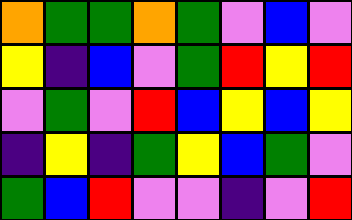[["orange", "green", "green", "orange", "green", "violet", "blue", "violet"], ["yellow", "indigo", "blue", "violet", "green", "red", "yellow", "red"], ["violet", "green", "violet", "red", "blue", "yellow", "blue", "yellow"], ["indigo", "yellow", "indigo", "green", "yellow", "blue", "green", "violet"], ["green", "blue", "red", "violet", "violet", "indigo", "violet", "red"]]